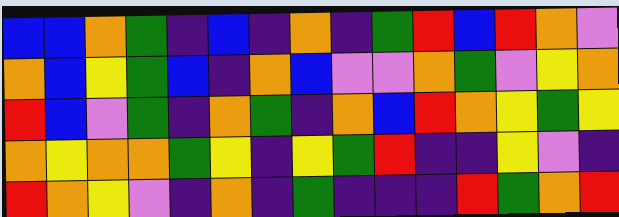[["blue", "blue", "orange", "green", "indigo", "blue", "indigo", "orange", "indigo", "green", "red", "blue", "red", "orange", "violet"], ["orange", "blue", "yellow", "green", "blue", "indigo", "orange", "blue", "violet", "violet", "orange", "green", "violet", "yellow", "orange"], ["red", "blue", "violet", "green", "indigo", "orange", "green", "indigo", "orange", "blue", "red", "orange", "yellow", "green", "yellow"], ["orange", "yellow", "orange", "orange", "green", "yellow", "indigo", "yellow", "green", "red", "indigo", "indigo", "yellow", "violet", "indigo"], ["red", "orange", "yellow", "violet", "indigo", "orange", "indigo", "green", "indigo", "indigo", "indigo", "red", "green", "orange", "red"]]